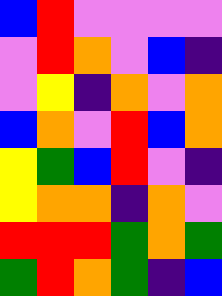[["blue", "red", "violet", "violet", "violet", "violet"], ["violet", "red", "orange", "violet", "blue", "indigo"], ["violet", "yellow", "indigo", "orange", "violet", "orange"], ["blue", "orange", "violet", "red", "blue", "orange"], ["yellow", "green", "blue", "red", "violet", "indigo"], ["yellow", "orange", "orange", "indigo", "orange", "violet"], ["red", "red", "red", "green", "orange", "green"], ["green", "red", "orange", "green", "indigo", "blue"]]